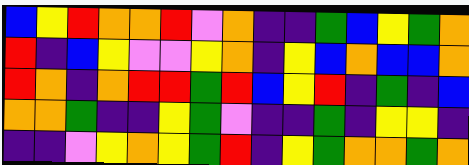[["blue", "yellow", "red", "orange", "orange", "red", "violet", "orange", "indigo", "indigo", "green", "blue", "yellow", "green", "orange"], ["red", "indigo", "blue", "yellow", "violet", "violet", "yellow", "orange", "indigo", "yellow", "blue", "orange", "blue", "blue", "orange"], ["red", "orange", "indigo", "orange", "red", "red", "green", "red", "blue", "yellow", "red", "indigo", "green", "indigo", "blue"], ["orange", "orange", "green", "indigo", "indigo", "yellow", "green", "violet", "indigo", "indigo", "green", "indigo", "yellow", "yellow", "indigo"], ["indigo", "indigo", "violet", "yellow", "orange", "yellow", "green", "red", "indigo", "yellow", "green", "orange", "orange", "green", "orange"]]